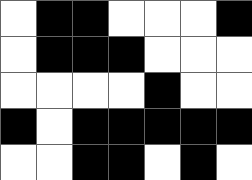[["white", "black", "black", "white", "white", "white", "black"], ["white", "black", "black", "black", "white", "white", "white"], ["white", "white", "white", "white", "black", "white", "white"], ["black", "white", "black", "black", "black", "black", "black"], ["white", "white", "black", "black", "white", "black", "white"]]